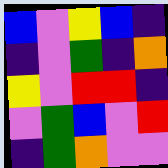[["blue", "violet", "yellow", "blue", "indigo"], ["indigo", "violet", "green", "indigo", "orange"], ["yellow", "violet", "red", "red", "indigo"], ["violet", "green", "blue", "violet", "red"], ["indigo", "green", "orange", "violet", "violet"]]